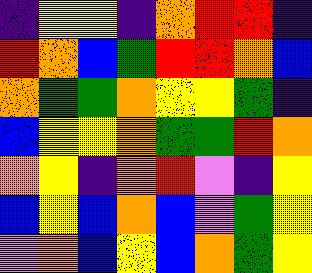[["indigo", "yellow", "yellow", "indigo", "orange", "red", "red", "indigo"], ["red", "orange", "blue", "green", "red", "red", "orange", "blue"], ["orange", "green", "green", "orange", "yellow", "yellow", "green", "indigo"], ["blue", "yellow", "yellow", "orange", "green", "green", "red", "orange"], ["orange", "yellow", "indigo", "orange", "red", "violet", "indigo", "yellow"], ["blue", "yellow", "blue", "orange", "blue", "violet", "green", "yellow"], ["violet", "orange", "blue", "yellow", "blue", "orange", "green", "yellow"]]